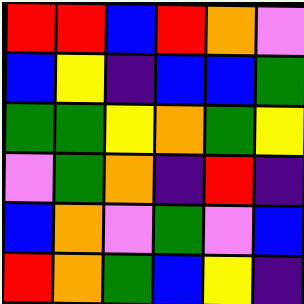[["red", "red", "blue", "red", "orange", "violet"], ["blue", "yellow", "indigo", "blue", "blue", "green"], ["green", "green", "yellow", "orange", "green", "yellow"], ["violet", "green", "orange", "indigo", "red", "indigo"], ["blue", "orange", "violet", "green", "violet", "blue"], ["red", "orange", "green", "blue", "yellow", "indigo"]]